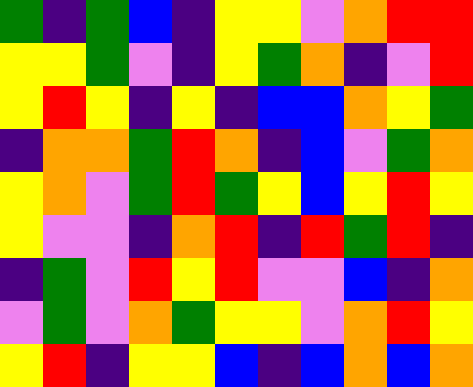[["green", "indigo", "green", "blue", "indigo", "yellow", "yellow", "violet", "orange", "red", "red"], ["yellow", "yellow", "green", "violet", "indigo", "yellow", "green", "orange", "indigo", "violet", "red"], ["yellow", "red", "yellow", "indigo", "yellow", "indigo", "blue", "blue", "orange", "yellow", "green"], ["indigo", "orange", "orange", "green", "red", "orange", "indigo", "blue", "violet", "green", "orange"], ["yellow", "orange", "violet", "green", "red", "green", "yellow", "blue", "yellow", "red", "yellow"], ["yellow", "violet", "violet", "indigo", "orange", "red", "indigo", "red", "green", "red", "indigo"], ["indigo", "green", "violet", "red", "yellow", "red", "violet", "violet", "blue", "indigo", "orange"], ["violet", "green", "violet", "orange", "green", "yellow", "yellow", "violet", "orange", "red", "yellow"], ["yellow", "red", "indigo", "yellow", "yellow", "blue", "indigo", "blue", "orange", "blue", "orange"]]